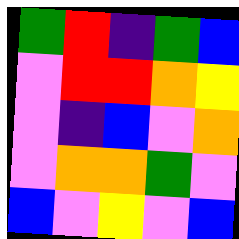[["green", "red", "indigo", "green", "blue"], ["violet", "red", "red", "orange", "yellow"], ["violet", "indigo", "blue", "violet", "orange"], ["violet", "orange", "orange", "green", "violet"], ["blue", "violet", "yellow", "violet", "blue"]]